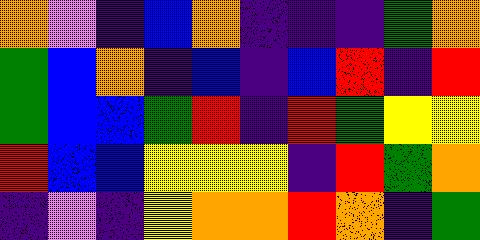[["orange", "violet", "indigo", "blue", "orange", "indigo", "indigo", "indigo", "green", "orange"], ["green", "blue", "orange", "indigo", "blue", "indigo", "blue", "red", "indigo", "red"], ["green", "blue", "blue", "green", "red", "indigo", "red", "green", "yellow", "yellow"], ["red", "blue", "blue", "yellow", "yellow", "yellow", "indigo", "red", "green", "orange"], ["indigo", "violet", "indigo", "yellow", "orange", "orange", "red", "orange", "indigo", "green"]]